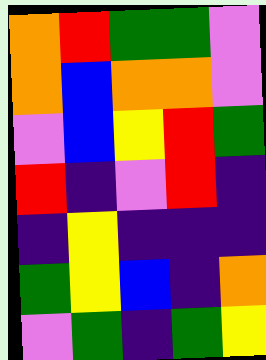[["orange", "red", "green", "green", "violet"], ["orange", "blue", "orange", "orange", "violet"], ["violet", "blue", "yellow", "red", "green"], ["red", "indigo", "violet", "red", "indigo"], ["indigo", "yellow", "indigo", "indigo", "indigo"], ["green", "yellow", "blue", "indigo", "orange"], ["violet", "green", "indigo", "green", "yellow"]]